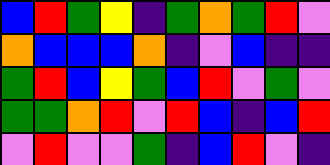[["blue", "red", "green", "yellow", "indigo", "green", "orange", "green", "red", "violet"], ["orange", "blue", "blue", "blue", "orange", "indigo", "violet", "blue", "indigo", "indigo"], ["green", "red", "blue", "yellow", "green", "blue", "red", "violet", "green", "violet"], ["green", "green", "orange", "red", "violet", "red", "blue", "indigo", "blue", "red"], ["violet", "red", "violet", "violet", "green", "indigo", "blue", "red", "violet", "indigo"]]